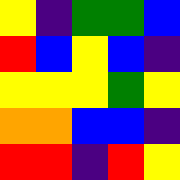[["yellow", "indigo", "green", "green", "blue"], ["red", "blue", "yellow", "blue", "indigo"], ["yellow", "yellow", "yellow", "green", "yellow"], ["orange", "orange", "blue", "blue", "indigo"], ["red", "red", "indigo", "red", "yellow"]]